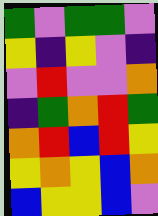[["green", "violet", "green", "green", "violet"], ["yellow", "indigo", "yellow", "violet", "indigo"], ["violet", "red", "violet", "violet", "orange"], ["indigo", "green", "orange", "red", "green"], ["orange", "red", "blue", "red", "yellow"], ["yellow", "orange", "yellow", "blue", "orange"], ["blue", "yellow", "yellow", "blue", "violet"]]